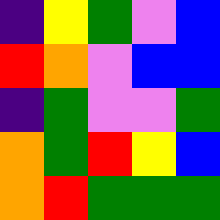[["indigo", "yellow", "green", "violet", "blue"], ["red", "orange", "violet", "blue", "blue"], ["indigo", "green", "violet", "violet", "green"], ["orange", "green", "red", "yellow", "blue"], ["orange", "red", "green", "green", "green"]]